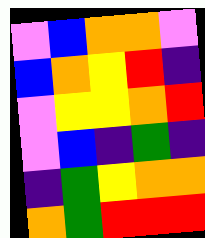[["violet", "blue", "orange", "orange", "violet"], ["blue", "orange", "yellow", "red", "indigo"], ["violet", "yellow", "yellow", "orange", "red"], ["violet", "blue", "indigo", "green", "indigo"], ["indigo", "green", "yellow", "orange", "orange"], ["orange", "green", "red", "red", "red"]]